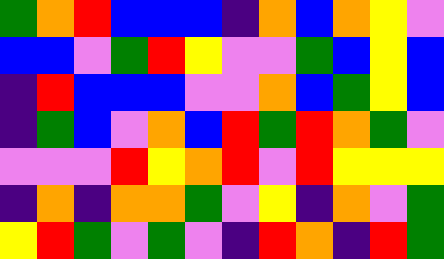[["green", "orange", "red", "blue", "blue", "blue", "indigo", "orange", "blue", "orange", "yellow", "violet"], ["blue", "blue", "violet", "green", "red", "yellow", "violet", "violet", "green", "blue", "yellow", "blue"], ["indigo", "red", "blue", "blue", "blue", "violet", "violet", "orange", "blue", "green", "yellow", "blue"], ["indigo", "green", "blue", "violet", "orange", "blue", "red", "green", "red", "orange", "green", "violet"], ["violet", "violet", "violet", "red", "yellow", "orange", "red", "violet", "red", "yellow", "yellow", "yellow"], ["indigo", "orange", "indigo", "orange", "orange", "green", "violet", "yellow", "indigo", "orange", "violet", "green"], ["yellow", "red", "green", "violet", "green", "violet", "indigo", "red", "orange", "indigo", "red", "green"]]